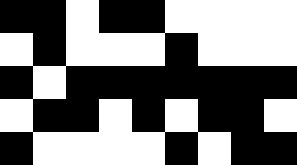[["black", "black", "white", "black", "black", "white", "white", "white", "white"], ["white", "black", "white", "white", "white", "black", "white", "white", "white"], ["black", "white", "black", "black", "black", "black", "black", "black", "black"], ["white", "black", "black", "white", "black", "white", "black", "black", "white"], ["black", "white", "white", "white", "white", "black", "white", "black", "black"]]